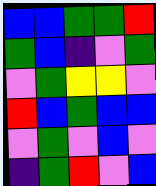[["blue", "blue", "green", "green", "red"], ["green", "blue", "indigo", "violet", "green"], ["violet", "green", "yellow", "yellow", "violet"], ["red", "blue", "green", "blue", "blue"], ["violet", "green", "violet", "blue", "violet"], ["indigo", "green", "red", "violet", "blue"]]